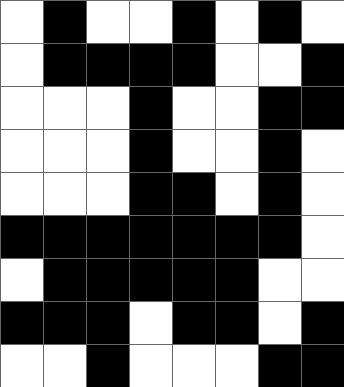[["white", "black", "white", "white", "black", "white", "black", "white"], ["white", "black", "black", "black", "black", "white", "white", "black"], ["white", "white", "white", "black", "white", "white", "black", "black"], ["white", "white", "white", "black", "white", "white", "black", "white"], ["white", "white", "white", "black", "black", "white", "black", "white"], ["black", "black", "black", "black", "black", "black", "black", "white"], ["white", "black", "black", "black", "black", "black", "white", "white"], ["black", "black", "black", "white", "black", "black", "white", "black"], ["white", "white", "black", "white", "white", "white", "black", "black"]]